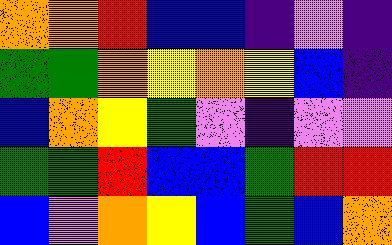[["orange", "orange", "red", "blue", "blue", "indigo", "violet", "indigo"], ["green", "green", "orange", "yellow", "orange", "yellow", "blue", "indigo"], ["blue", "orange", "yellow", "green", "violet", "indigo", "violet", "violet"], ["green", "green", "red", "blue", "blue", "green", "red", "red"], ["blue", "violet", "orange", "yellow", "blue", "green", "blue", "orange"]]